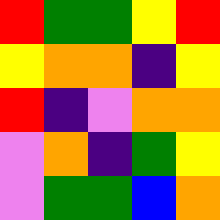[["red", "green", "green", "yellow", "red"], ["yellow", "orange", "orange", "indigo", "yellow"], ["red", "indigo", "violet", "orange", "orange"], ["violet", "orange", "indigo", "green", "yellow"], ["violet", "green", "green", "blue", "orange"]]